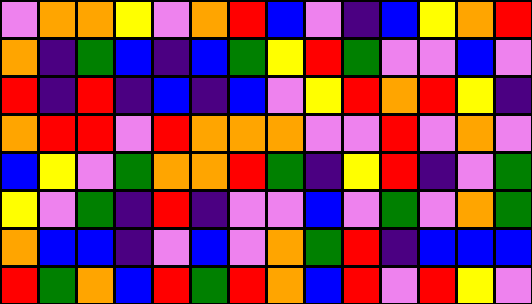[["violet", "orange", "orange", "yellow", "violet", "orange", "red", "blue", "violet", "indigo", "blue", "yellow", "orange", "red"], ["orange", "indigo", "green", "blue", "indigo", "blue", "green", "yellow", "red", "green", "violet", "violet", "blue", "violet"], ["red", "indigo", "red", "indigo", "blue", "indigo", "blue", "violet", "yellow", "red", "orange", "red", "yellow", "indigo"], ["orange", "red", "red", "violet", "red", "orange", "orange", "orange", "violet", "violet", "red", "violet", "orange", "violet"], ["blue", "yellow", "violet", "green", "orange", "orange", "red", "green", "indigo", "yellow", "red", "indigo", "violet", "green"], ["yellow", "violet", "green", "indigo", "red", "indigo", "violet", "violet", "blue", "violet", "green", "violet", "orange", "green"], ["orange", "blue", "blue", "indigo", "violet", "blue", "violet", "orange", "green", "red", "indigo", "blue", "blue", "blue"], ["red", "green", "orange", "blue", "red", "green", "red", "orange", "blue", "red", "violet", "red", "yellow", "violet"]]